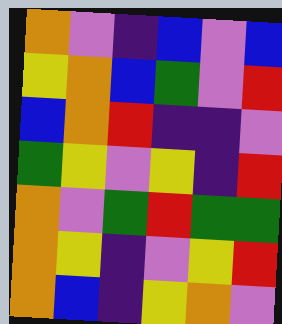[["orange", "violet", "indigo", "blue", "violet", "blue"], ["yellow", "orange", "blue", "green", "violet", "red"], ["blue", "orange", "red", "indigo", "indigo", "violet"], ["green", "yellow", "violet", "yellow", "indigo", "red"], ["orange", "violet", "green", "red", "green", "green"], ["orange", "yellow", "indigo", "violet", "yellow", "red"], ["orange", "blue", "indigo", "yellow", "orange", "violet"]]